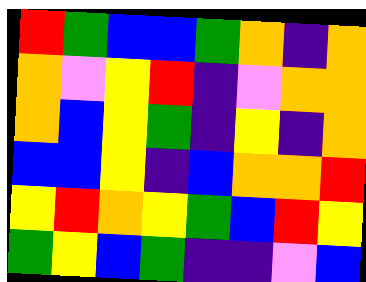[["red", "green", "blue", "blue", "green", "orange", "indigo", "orange"], ["orange", "violet", "yellow", "red", "indigo", "violet", "orange", "orange"], ["orange", "blue", "yellow", "green", "indigo", "yellow", "indigo", "orange"], ["blue", "blue", "yellow", "indigo", "blue", "orange", "orange", "red"], ["yellow", "red", "orange", "yellow", "green", "blue", "red", "yellow"], ["green", "yellow", "blue", "green", "indigo", "indigo", "violet", "blue"]]